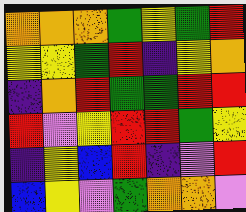[["orange", "orange", "orange", "green", "yellow", "green", "red"], ["yellow", "yellow", "green", "red", "indigo", "yellow", "orange"], ["indigo", "orange", "red", "green", "green", "red", "red"], ["red", "violet", "yellow", "red", "red", "green", "yellow"], ["indigo", "yellow", "blue", "red", "indigo", "violet", "red"], ["blue", "yellow", "violet", "green", "orange", "orange", "violet"]]